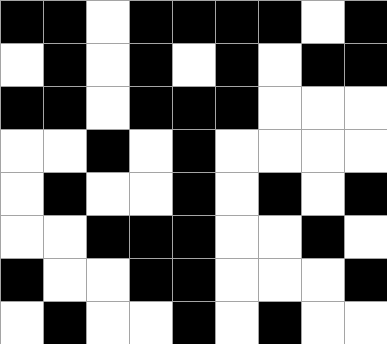[["black", "black", "white", "black", "black", "black", "black", "white", "black"], ["white", "black", "white", "black", "white", "black", "white", "black", "black"], ["black", "black", "white", "black", "black", "black", "white", "white", "white"], ["white", "white", "black", "white", "black", "white", "white", "white", "white"], ["white", "black", "white", "white", "black", "white", "black", "white", "black"], ["white", "white", "black", "black", "black", "white", "white", "black", "white"], ["black", "white", "white", "black", "black", "white", "white", "white", "black"], ["white", "black", "white", "white", "black", "white", "black", "white", "white"]]